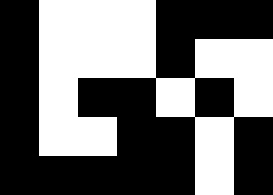[["black", "white", "white", "white", "black", "black", "black"], ["black", "white", "white", "white", "black", "white", "white"], ["black", "white", "black", "black", "white", "black", "white"], ["black", "white", "white", "black", "black", "white", "black"], ["black", "black", "black", "black", "black", "white", "black"]]